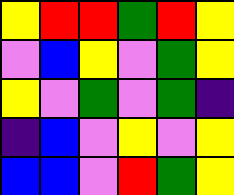[["yellow", "red", "red", "green", "red", "yellow"], ["violet", "blue", "yellow", "violet", "green", "yellow"], ["yellow", "violet", "green", "violet", "green", "indigo"], ["indigo", "blue", "violet", "yellow", "violet", "yellow"], ["blue", "blue", "violet", "red", "green", "yellow"]]